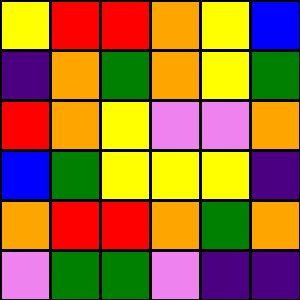[["yellow", "red", "red", "orange", "yellow", "blue"], ["indigo", "orange", "green", "orange", "yellow", "green"], ["red", "orange", "yellow", "violet", "violet", "orange"], ["blue", "green", "yellow", "yellow", "yellow", "indigo"], ["orange", "red", "red", "orange", "green", "orange"], ["violet", "green", "green", "violet", "indigo", "indigo"]]